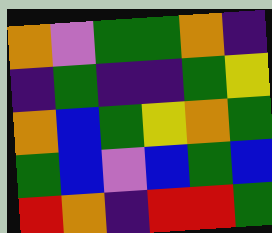[["orange", "violet", "green", "green", "orange", "indigo"], ["indigo", "green", "indigo", "indigo", "green", "yellow"], ["orange", "blue", "green", "yellow", "orange", "green"], ["green", "blue", "violet", "blue", "green", "blue"], ["red", "orange", "indigo", "red", "red", "green"]]